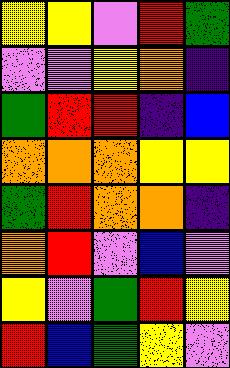[["yellow", "yellow", "violet", "red", "green"], ["violet", "violet", "yellow", "orange", "indigo"], ["green", "red", "red", "indigo", "blue"], ["orange", "orange", "orange", "yellow", "yellow"], ["green", "red", "orange", "orange", "indigo"], ["orange", "red", "violet", "blue", "violet"], ["yellow", "violet", "green", "red", "yellow"], ["red", "blue", "green", "yellow", "violet"]]